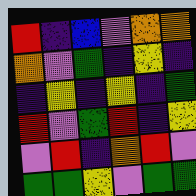[["red", "indigo", "blue", "violet", "orange", "orange"], ["orange", "violet", "green", "indigo", "yellow", "indigo"], ["indigo", "yellow", "indigo", "yellow", "indigo", "green"], ["red", "violet", "green", "red", "indigo", "yellow"], ["violet", "red", "indigo", "orange", "red", "violet"], ["green", "green", "yellow", "violet", "green", "green"]]